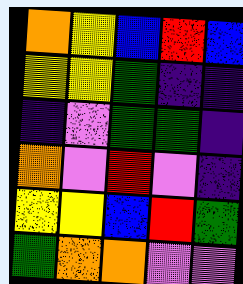[["orange", "yellow", "blue", "red", "blue"], ["yellow", "yellow", "green", "indigo", "indigo"], ["indigo", "violet", "green", "green", "indigo"], ["orange", "violet", "red", "violet", "indigo"], ["yellow", "yellow", "blue", "red", "green"], ["green", "orange", "orange", "violet", "violet"]]